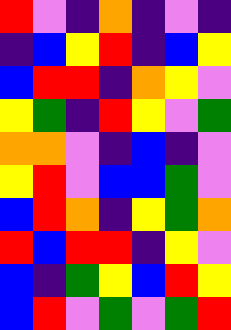[["red", "violet", "indigo", "orange", "indigo", "violet", "indigo"], ["indigo", "blue", "yellow", "red", "indigo", "blue", "yellow"], ["blue", "red", "red", "indigo", "orange", "yellow", "violet"], ["yellow", "green", "indigo", "red", "yellow", "violet", "green"], ["orange", "orange", "violet", "indigo", "blue", "indigo", "violet"], ["yellow", "red", "violet", "blue", "blue", "green", "violet"], ["blue", "red", "orange", "indigo", "yellow", "green", "orange"], ["red", "blue", "red", "red", "indigo", "yellow", "violet"], ["blue", "indigo", "green", "yellow", "blue", "red", "yellow"], ["blue", "red", "violet", "green", "violet", "green", "red"]]